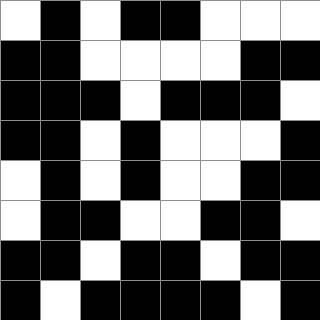[["white", "black", "white", "black", "black", "white", "white", "white"], ["black", "black", "white", "white", "white", "white", "black", "black"], ["black", "black", "black", "white", "black", "black", "black", "white"], ["black", "black", "white", "black", "white", "white", "white", "black"], ["white", "black", "white", "black", "white", "white", "black", "black"], ["white", "black", "black", "white", "white", "black", "black", "white"], ["black", "black", "white", "black", "black", "white", "black", "black"], ["black", "white", "black", "black", "black", "black", "white", "black"]]